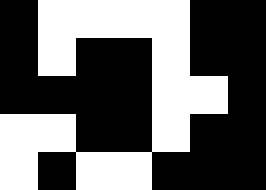[["black", "white", "white", "white", "white", "black", "black"], ["black", "white", "black", "black", "white", "black", "black"], ["black", "black", "black", "black", "white", "white", "black"], ["white", "white", "black", "black", "white", "black", "black"], ["white", "black", "white", "white", "black", "black", "black"]]